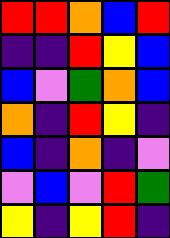[["red", "red", "orange", "blue", "red"], ["indigo", "indigo", "red", "yellow", "blue"], ["blue", "violet", "green", "orange", "blue"], ["orange", "indigo", "red", "yellow", "indigo"], ["blue", "indigo", "orange", "indigo", "violet"], ["violet", "blue", "violet", "red", "green"], ["yellow", "indigo", "yellow", "red", "indigo"]]